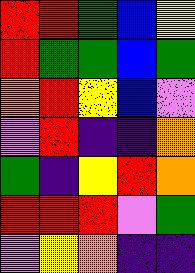[["red", "red", "green", "blue", "yellow"], ["red", "green", "green", "blue", "green"], ["orange", "red", "yellow", "blue", "violet"], ["violet", "red", "indigo", "indigo", "orange"], ["green", "indigo", "yellow", "red", "orange"], ["red", "red", "red", "violet", "green"], ["violet", "yellow", "orange", "indigo", "indigo"]]